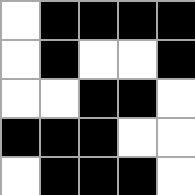[["white", "black", "black", "black", "black"], ["white", "black", "white", "white", "black"], ["white", "white", "black", "black", "white"], ["black", "black", "black", "white", "white"], ["white", "black", "black", "black", "white"]]